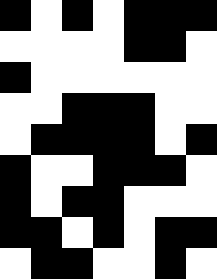[["black", "white", "black", "white", "black", "black", "black"], ["white", "white", "white", "white", "black", "black", "white"], ["black", "white", "white", "white", "white", "white", "white"], ["white", "white", "black", "black", "black", "white", "white"], ["white", "black", "black", "black", "black", "white", "black"], ["black", "white", "white", "black", "black", "black", "white"], ["black", "white", "black", "black", "white", "white", "white"], ["black", "black", "white", "black", "white", "black", "black"], ["white", "black", "black", "white", "white", "black", "white"]]